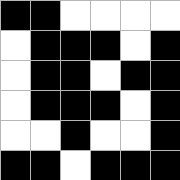[["black", "black", "white", "white", "white", "white"], ["white", "black", "black", "black", "white", "black"], ["white", "black", "black", "white", "black", "black"], ["white", "black", "black", "black", "white", "black"], ["white", "white", "black", "white", "white", "black"], ["black", "black", "white", "black", "black", "black"]]